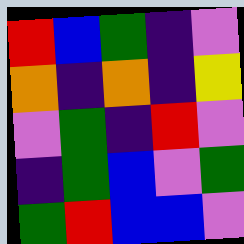[["red", "blue", "green", "indigo", "violet"], ["orange", "indigo", "orange", "indigo", "yellow"], ["violet", "green", "indigo", "red", "violet"], ["indigo", "green", "blue", "violet", "green"], ["green", "red", "blue", "blue", "violet"]]